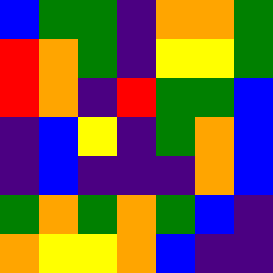[["blue", "green", "green", "indigo", "orange", "orange", "green"], ["red", "orange", "green", "indigo", "yellow", "yellow", "green"], ["red", "orange", "indigo", "red", "green", "green", "blue"], ["indigo", "blue", "yellow", "indigo", "green", "orange", "blue"], ["indigo", "blue", "indigo", "indigo", "indigo", "orange", "blue"], ["green", "orange", "green", "orange", "green", "blue", "indigo"], ["orange", "yellow", "yellow", "orange", "blue", "indigo", "indigo"]]